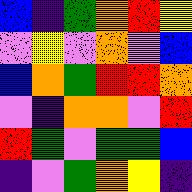[["blue", "indigo", "green", "orange", "red", "yellow"], ["violet", "yellow", "violet", "orange", "violet", "blue"], ["blue", "orange", "green", "red", "red", "orange"], ["violet", "indigo", "orange", "orange", "violet", "red"], ["red", "green", "violet", "green", "green", "blue"], ["indigo", "violet", "green", "orange", "yellow", "indigo"]]